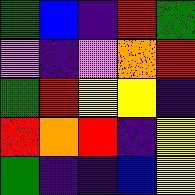[["green", "blue", "indigo", "red", "green"], ["violet", "indigo", "violet", "orange", "red"], ["green", "red", "yellow", "yellow", "indigo"], ["red", "orange", "red", "indigo", "yellow"], ["green", "indigo", "indigo", "blue", "yellow"]]